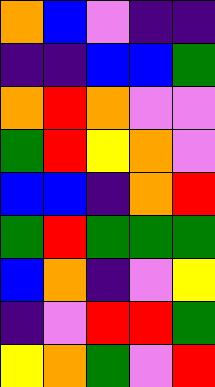[["orange", "blue", "violet", "indigo", "indigo"], ["indigo", "indigo", "blue", "blue", "green"], ["orange", "red", "orange", "violet", "violet"], ["green", "red", "yellow", "orange", "violet"], ["blue", "blue", "indigo", "orange", "red"], ["green", "red", "green", "green", "green"], ["blue", "orange", "indigo", "violet", "yellow"], ["indigo", "violet", "red", "red", "green"], ["yellow", "orange", "green", "violet", "red"]]